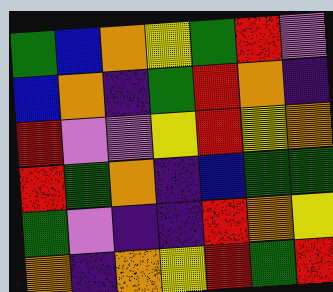[["green", "blue", "orange", "yellow", "green", "red", "violet"], ["blue", "orange", "indigo", "green", "red", "orange", "indigo"], ["red", "violet", "violet", "yellow", "red", "yellow", "orange"], ["red", "green", "orange", "indigo", "blue", "green", "green"], ["green", "violet", "indigo", "indigo", "red", "orange", "yellow"], ["orange", "indigo", "orange", "yellow", "red", "green", "red"]]